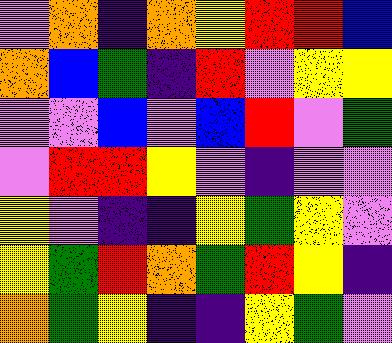[["violet", "orange", "indigo", "orange", "yellow", "red", "red", "blue"], ["orange", "blue", "green", "indigo", "red", "violet", "yellow", "yellow"], ["violet", "violet", "blue", "violet", "blue", "red", "violet", "green"], ["violet", "red", "red", "yellow", "violet", "indigo", "violet", "violet"], ["yellow", "violet", "indigo", "indigo", "yellow", "green", "yellow", "violet"], ["yellow", "green", "red", "orange", "green", "red", "yellow", "indigo"], ["orange", "green", "yellow", "indigo", "indigo", "yellow", "green", "violet"]]